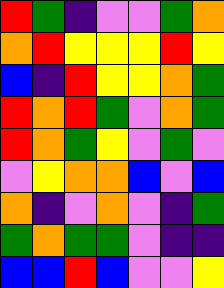[["red", "green", "indigo", "violet", "violet", "green", "orange"], ["orange", "red", "yellow", "yellow", "yellow", "red", "yellow"], ["blue", "indigo", "red", "yellow", "yellow", "orange", "green"], ["red", "orange", "red", "green", "violet", "orange", "green"], ["red", "orange", "green", "yellow", "violet", "green", "violet"], ["violet", "yellow", "orange", "orange", "blue", "violet", "blue"], ["orange", "indigo", "violet", "orange", "violet", "indigo", "green"], ["green", "orange", "green", "green", "violet", "indigo", "indigo"], ["blue", "blue", "red", "blue", "violet", "violet", "yellow"]]